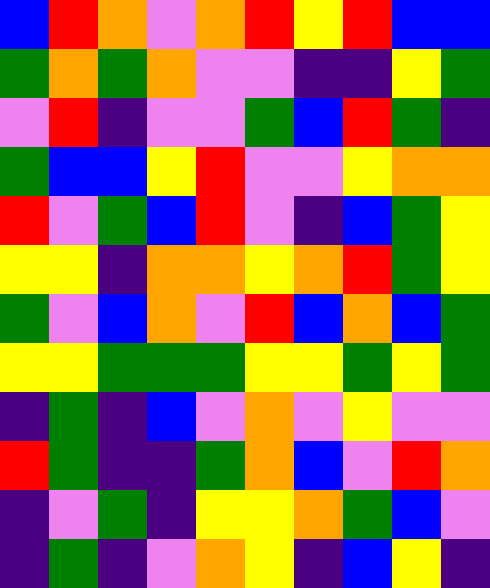[["blue", "red", "orange", "violet", "orange", "red", "yellow", "red", "blue", "blue"], ["green", "orange", "green", "orange", "violet", "violet", "indigo", "indigo", "yellow", "green"], ["violet", "red", "indigo", "violet", "violet", "green", "blue", "red", "green", "indigo"], ["green", "blue", "blue", "yellow", "red", "violet", "violet", "yellow", "orange", "orange"], ["red", "violet", "green", "blue", "red", "violet", "indigo", "blue", "green", "yellow"], ["yellow", "yellow", "indigo", "orange", "orange", "yellow", "orange", "red", "green", "yellow"], ["green", "violet", "blue", "orange", "violet", "red", "blue", "orange", "blue", "green"], ["yellow", "yellow", "green", "green", "green", "yellow", "yellow", "green", "yellow", "green"], ["indigo", "green", "indigo", "blue", "violet", "orange", "violet", "yellow", "violet", "violet"], ["red", "green", "indigo", "indigo", "green", "orange", "blue", "violet", "red", "orange"], ["indigo", "violet", "green", "indigo", "yellow", "yellow", "orange", "green", "blue", "violet"], ["indigo", "green", "indigo", "violet", "orange", "yellow", "indigo", "blue", "yellow", "indigo"]]